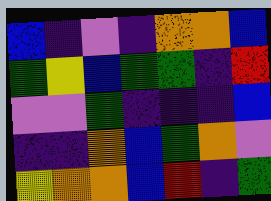[["blue", "indigo", "violet", "indigo", "orange", "orange", "blue"], ["green", "yellow", "blue", "green", "green", "indigo", "red"], ["violet", "violet", "green", "indigo", "indigo", "indigo", "blue"], ["indigo", "indigo", "orange", "blue", "green", "orange", "violet"], ["yellow", "orange", "orange", "blue", "red", "indigo", "green"]]